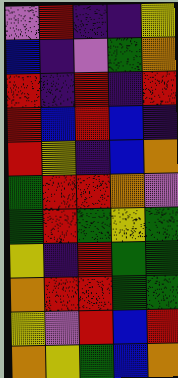[["violet", "red", "indigo", "indigo", "yellow"], ["blue", "indigo", "violet", "green", "orange"], ["red", "indigo", "red", "indigo", "red"], ["red", "blue", "red", "blue", "indigo"], ["red", "yellow", "indigo", "blue", "orange"], ["green", "red", "red", "orange", "violet"], ["green", "red", "green", "yellow", "green"], ["yellow", "indigo", "red", "green", "green"], ["orange", "red", "red", "green", "green"], ["yellow", "violet", "red", "blue", "red"], ["orange", "yellow", "green", "blue", "orange"]]